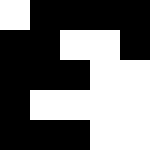[["white", "black", "black", "black", "black"], ["black", "black", "white", "white", "black"], ["black", "black", "black", "white", "white"], ["black", "white", "white", "white", "white"], ["black", "black", "black", "white", "white"]]